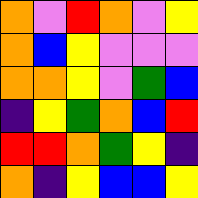[["orange", "violet", "red", "orange", "violet", "yellow"], ["orange", "blue", "yellow", "violet", "violet", "violet"], ["orange", "orange", "yellow", "violet", "green", "blue"], ["indigo", "yellow", "green", "orange", "blue", "red"], ["red", "red", "orange", "green", "yellow", "indigo"], ["orange", "indigo", "yellow", "blue", "blue", "yellow"]]